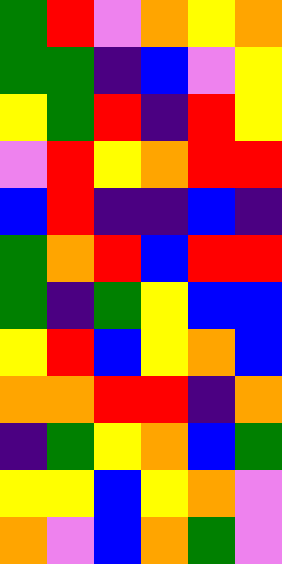[["green", "red", "violet", "orange", "yellow", "orange"], ["green", "green", "indigo", "blue", "violet", "yellow"], ["yellow", "green", "red", "indigo", "red", "yellow"], ["violet", "red", "yellow", "orange", "red", "red"], ["blue", "red", "indigo", "indigo", "blue", "indigo"], ["green", "orange", "red", "blue", "red", "red"], ["green", "indigo", "green", "yellow", "blue", "blue"], ["yellow", "red", "blue", "yellow", "orange", "blue"], ["orange", "orange", "red", "red", "indigo", "orange"], ["indigo", "green", "yellow", "orange", "blue", "green"], ["yellow", "yellow", "blue", "yellow", "orange", "violet"], ["orange", "violet", "blue", "orange", "green", "violet"]]